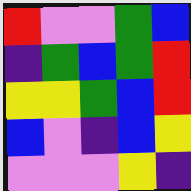[["red", "violet", "violet", "green", "blue"], ["indigo", "green", "blue", "green", "red"], ["yellow", "yellow", "green", "blue", "red"], ["blue", "violet", "indigo", "blue", "yellow"], ["violet", "violet", "violet", "yellow", "indigo"]]